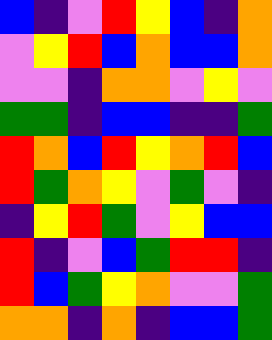[["blue", "indigo", "violet", "red", "yellow", "blue", "indigo", "orange"], ["violet", "yellow", "red", "blue", "orange", "blue", "blue", "orange"], ["violet", "violet", "indigo", "orange", "orange", "violet", "yellow", "violet"], ["green", "green", "indigo", "blue", "blue", "indigo", "indigo", "green"], ["red", "orange", "blue", "red", "yellow", "orange", "red", "blue"], ["red", "green", "orange", "yellow", "violet", "green", "violet", "indigo"], ["indigo", "yellow", "red", "green", "violet", "yellow", "blue", "blue"], ["red", "indigo", "violet", "blue", "green", "red", "red", "indigo"], ["red", "blue", "green", "yellow", "orange", "violet", "violet", "green"], ["orange", "orange", "indigo", "orange", "indigo", "blue", "blue", "green"]]